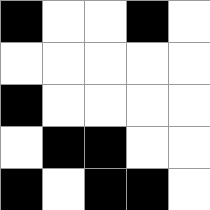[["black", "white", "white", "black", "white"], ["white", "white", "white", "white", "white"], ["black", "white", "white", "white", "white"], ["white", "black", "black", "white", "white"], ["black", "white", "black", "black", "white"]]